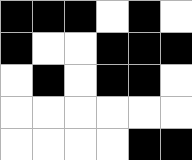[["black", "black", "black", "white", "black", "white"], ["black", "white", "white", "black", "black", "black"], ["white", "black", "white", "black", "black", "white"], ["white", "white", "white", "white", "white", "white"], ["white", "white", "white", "white", "black", "black"]]